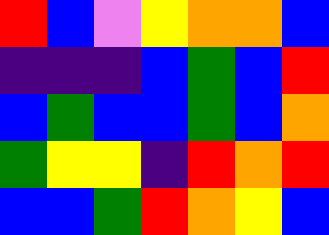[["red", "blue", "violet", "yellow", "orange", "orange", "blue"], ["indigo", "indigo", "indigo", "blue", "green", "blue", "red"], ["blue", "green", "blue", "blue", "green", "blue", "orange"], ["green", "yellow", "yellow", "indigo", "red", "orange", "red"], ["blue", "blue", "green", "red", "orange", "yellow", "blue"]]